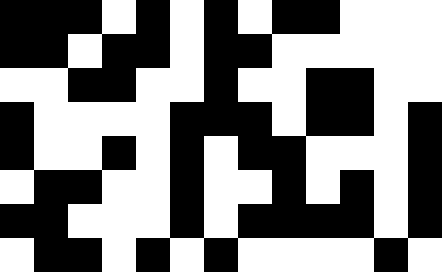[["black", "black", "black", "white", "black", "white", "black", "white", "black", "black", "white", "white", "white"], ["black", "black", "white", "black", "black", "white", "black", "black", "white", "white", "white", "white", "white"], ["white", "white", "black", "black", "white", "white", "black", "white", "white", "black", "black", "white", "white"], ["black", "white", "white", "white", "white", "black", "black", "black", "white", "black", "black", "white", "black"], ["black", "white", "white", "black", "white", "black", "white", "black", "black", "white", "white", "white", "black"], ["white", "black", "black", "white", "white", "black", "white", "white", "black", "white", "black", "white", "black"], ["black", "black", "white", "white", "white", "black", "white", "black", "black", "black", "black", "white", "black"], ["white", "black", "black", "white", "black", "white", "black", "white", "white", "white", "white", "black", "white"]]